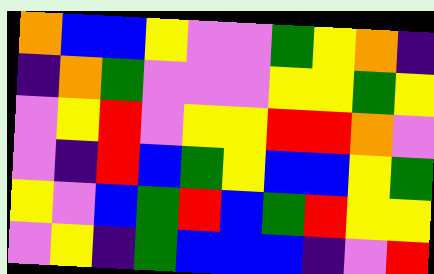[["orange", "blue", "blue", "yellow", "violet", "violet", "green", "yellow", "orange", "indigo"], ["indigo", "orange", "green", "violet", "violet", "violet", "yellow", "yellow", "green", "yellow"], ["violet", "yellow", "red", "violet", "yellow", "yellow", "red", "red", "orange", "violet"], ["violet", "indigo", "red", "blue", "green", "yellow", "blue", "blue", "yellow", "green"], ["yellow", "violet", "blue", "green", "red", "blue", "green", "red", "yellow", "yellow"], ["violet", "yellow", "indigo", "green", "blue", "blue", "blue", "indigo", "violet", "red"]]